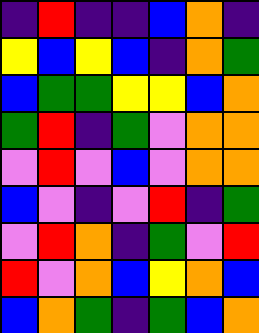[["indigo", "red", "indigo", "indigo", "blue", "orange", "indigo"], ["yellow", "blue", "yellow", "blue", "indigo", "orange", "green"], ["blue", "green", "green", "yellow", "yellow", "blue", "orange"], ["green", "red", "indigo", "green", "violet", "orange", "orange"], ["violet", "red", "violet", "blue", "violet", "orange", "orange"], ["blue", "violet", "indigo", "violet", "red", "indigo", "green"], ["violet", "red", "orange", "indigo", "green", "violet", "red"], ["red", "violet", "orange", "blue", "yellow", "orange", "blue"], ["blue", "orange", "green", "indigo", "green", "blue", "orange"]]